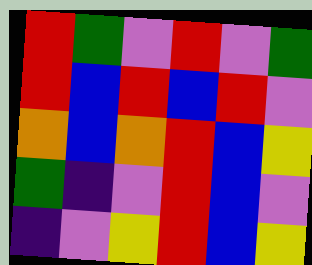[["red", "green", "violet", "red", "violet", "green"], ["red", "blue", "red", "blue", "red", "violet"], ["orange", "blue", "orange", "red", "blue", "yellow"], ["green", "indigo", "violet", "red", "blue", "violet"], ["indigo", "violet", "yellow", "red", "blue", "yellow"]]